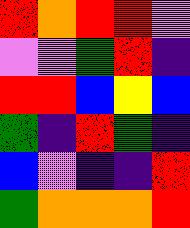[["red", "orange", "red", "red", "violet"], ["violet", "violet", "green", "red", "indigo"], ["red", "red", "blue", "yellow", "blue"], ["green", "indigo", "red", "green", "indigo"], ["blue", "violet", "indigo", "indigo", "red"], ["green", "orange", "orange", "orange", "red"]]